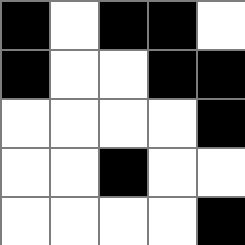[["black", "white", "black", "black", "white"], ["black", "white", "white", "black", "black"], ["white", "white", "white", "white", "black"], ["white", "white", "black", "white", "white"], ["white", "white", "white", "white", "black"]]